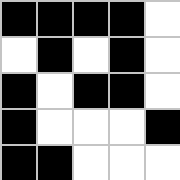[["black", "black", "black", "black", "white"], ["white", "black", "white", "black", "white"], ["black", "white", "black", "black", "white"], ["black", "white", "white", "white", "black"], ["black", "black", "white", "white", "white"]]